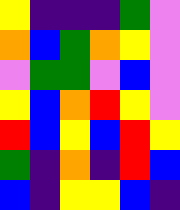[["yellow", "indigo", "indigo", "indigo", "green", "violet"], ["orange", "blue", "green", "orange", "yellow", "violet"], ["violet", "green", "green", "violet", "blue", "violet"], ["yellow", "blue", "orange", "red", "yellow", "violet"], ["red", "blue", "yellow", "blue", "red", "yellow"], ["green", "indigo", "orange", "indigo", "red", "blue"], ["blue", "indigo", "yellow", "yellow", "blue", "indigo"]]